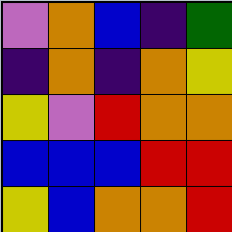[["violet", "orange", "blue", "indigo", "green"], ["indigo", "orange", "indigo", "orange", "yellow"], ["yellow", "violet", "red", "orange", "orange"], ["blue", "blue", "blue", "red", "red"], ["yellow", "blue", "orange", "orange", "red"]]